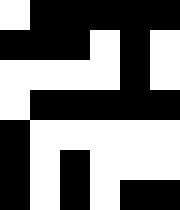[["white", "black", "black", "black", "black", "black"], ["black", "black", "black", "white", "black", "white"], ["white", "white", "white", "white", "black", "white"], ["white", "black", "black", "black", "black", "black"], ["black", "white", "white", "white", "white", "white"], ["black", "white", "black", "white", "white", "white"], ["black", "white", "black", "white", "black", "black"]]